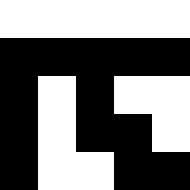[["white", "white", "white", "white", "white"], ["black", "black", "black", "black", "black"], ["black", "white", "black", "white", "white"], ["black", "white", "black", "black", "white"], ["black", "white", "white", "black", "black"]]